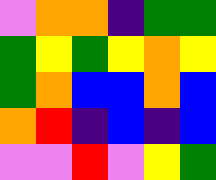[["violet", "orange", "orange", "indigo", "green", "green"], ["green", "yellow", "green", "yellow", "orange", "yellow"], ["green", "orange", "blue", "blue", "orange", "blue"], ["orange", "red", "indigo", "blue", "indigo", "blue"], ["violet", "violet", "red", "violet", "yellow", "green"]]